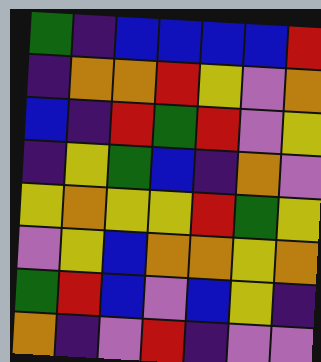[["green", "indigo", "blue", "blue", "blue", "blue", "red"], ["indigo", "orange", "orange", "red", "yellow", "violet", "orange"], ["blue", "indigo", "red", "green", "red", "violet", "yellow"], ["indigo", "yellow", "green", "blue", "indigo", "orange", "violet"], ["yellow", "orange", "yellow", "yellow", "red", "green", "yellow"], ["violet", "yellow", "blue", "orange", "orange", "yellow", "orange"], ["green", "red", "blue", "violet", "blue", "yellow", "indigo"], ["orange", "indigo", "violet", "red", "indigo", "violet", "violet"]]